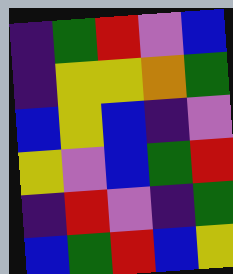[["indigo", "green", "red", "violet", "blue"], ["indigo", "yellow", "yellow", "orange", "green"], ["blue", "yellow", "blue", "indigo", "violet"], ["yellow", "violet", "blue", "green", "red"], ["indigo", "red", "violet", "indigo", "green"], ["blue", "green", "red", "blue", "yellow"]]